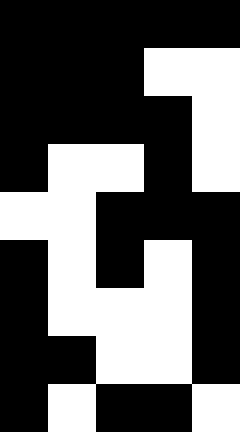[["black", "black", "black", "black", "black"], ["black", "black", "black", "white", "white"], ["black", "black", "black", "black", "white"], ["black", "white", "white", "black", "white"], ["white", "white", "black", "black", "black"], ["black", "white", "black", "white", "black"], ["black", "white", "white", "white", "black"], ["black", "black", "white", "white", "black"], ["black", "white", "black", "black", "white"]]